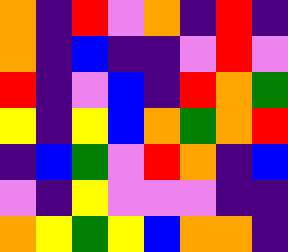[["orange", "indigo", "red", "violet", "orange", "indigo", "red", "indigo"], ["orange", "indigo", "blue", "indigo", "indigo", "violet", "red", "violet"], ["red", "indigo", "violet", "blue", "indigo", "red", "orange", "green"], ["yellow", "indigo", "yellow", "blue", "orange", "green", "orange", "red"], ["indigo", "blue", "green", "violet", "red", "orange", "indigo", "blue"], ["violet", "indigo", "yellow", "violet", "violet", "violet", "indigo", "indigo"], ["orange", "yellow", "green", "yellow", "blue", "orange", "orange", "indigo"]]